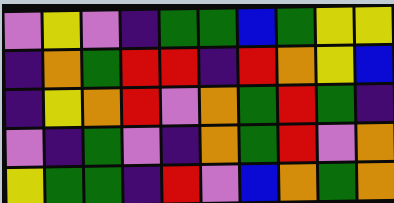[["violet", "yellow", "violet", "indigo", "green", "green", "blue", "green", "yellow", "yellow"], ["indigo", "orange", "green", "red", "red", "indigo", "red", "orange", "yellow", "blue"], ["indigo", "yellow", "orange", "red", "violet", "orange", "green", "red", "green", "indigo"], ["violet", "indigo", "green", "violet", "indigo", "orange", "green", "red", "violet", "orange"], ["yellow", "green", "green", "indigo", "red", "violet", "blue", "orange", "green", "orange"]]